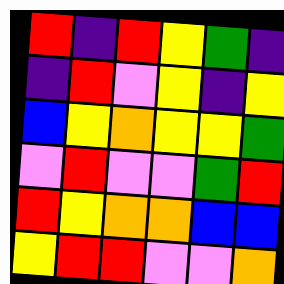[["red", "indigo", "red", "yellow", "green", "indigo"], ["indigo", "red", "violet", "yellow", "indigo", "yellow"], ["blue", "yellow", "orange", "yellow", "yellow", "green"], ["violet", "red", "violet", "violet", "green", "red"], ["red", "yellow", "orange", "orange", "blue", "blue"], ["yellow", "red", "red", "violet", "violet", "orange"]]